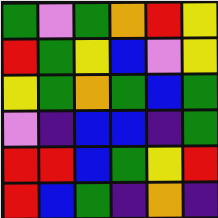[["green", "violet", "green", "orange", "red", "yellow"], ["red", "green", "yellow", "blue", "violet", "yellow"], ["yellow", "green", "orange", "green", "blue", "green"], ["violet", "indigo", "blue", "blue", "indigo", "green"], ["red", "red", "blue", "green", "yellow", "red"], ["red", "blue", "green", "indigo", "orange", "indigo"]]